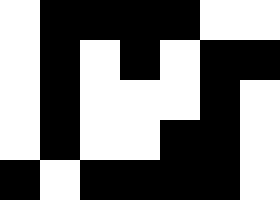[["white", "black", "black", "black", "black", "white", "white"], ["white", "black", "white", "black", "white", "black", "black"], ["white", "black", "white", "white", "white", "black", "white"], ["white", "black", "white", "white", "black", "black", "white"], ["black", "white", "black", "black", "black", "black", "white"]]